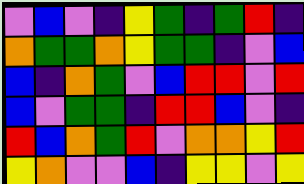[["violet", "blue", "violet", "indigo", "yellow", "green", "indigo", "green", "red", "indigo"], ["orange", "green", "green", "orange", "yellow", "green", "green", "indigo", "violet", "blue"], ["blue", "indigo", "orange", "green", "violet", "blue", "red", "red", "violet", "red"], ["blue", "violet", "green", "green", "indigo", "red", "red", "blue", "violet", "indigo"], ["red", "blue", "orange", "green", "red", "violet", "orange", "orange", "yellow", "red"], ["yellow", "orange", "violet", "violet", "blue", "indigo", "yellow", "yellow", "violet", "yellow"]]